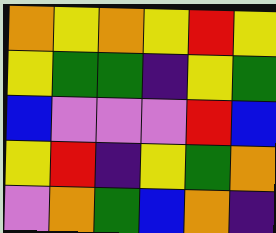[["orange", "yellow", "orange", "yellow", "red", "yellow"], ["yellow", "green", "green", "indigo", "yellow", "green"], ["blue", "violet", "violet", "violet", "red", "blue"], ["yellow", "red", "indigo", "yellow", "green", "orange"], ["violet", "orange", "green", "blue", "orange", "indigo"]]